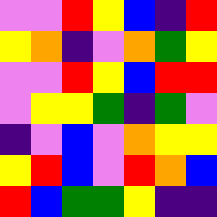[["violet", "violet", "red", "yellow", "blue", "indigo", "red"], ["yellow", "orange", "indigo", "violet", "orange", "green", "yellow"], ["violet", "violet", "red", "yellow", "blue", "red", "red"], ["violet", "yellow", "yellow", "green", "indigo", "green", "violet"], ["indigo", "violet", "blue", "violet", "orange", "yellow", "yellow"], ["yellow", "red", "blue", "violet", "red", "orange", "blue"], ["red", "blue", "green", "green", "yellow", "indigo", "indigo"]]